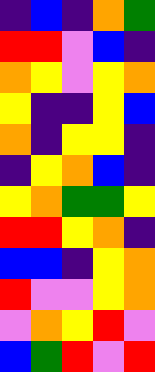[["indigo", "blue", "indigo", "orange", "green"], ["red", "red", "violet", "blue", "indigo"], ["orange", "yellow", "violet", "yellow", "orange"], ["yellow", "indigo", "indigo", "yellow", "blue"], ["orange", "indigo", "yellow", "yellow", "indigo"], ["indigo", "yellow", "orange", "blue", "indigo"], ["yellow", "orange", "green", "green", "yellow"], ["red", "red", "yellow", "orange", "indigo"], ["blue", "blue", "indigo", "yellow", "orange"], ["red", "violet", "violet", "yellow", "orange"], ["violet", "orange", "yellow", "red", "violet"], ["blue", "green", "red", "violet", "red"]]